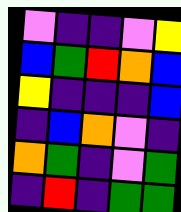[["violet", "indigo", "indigo", "violet", "yellow"], ["blue", "green", "red", "orange", "blue"], ["yellow", "indigo", "indigo", "indigo", "blue"], ["indigo", "blue", "orange", "violet", "indigo"], ["orange", "green", "indigo", "violet", "green"], ["indigo", "red", "indigo", "green", "green"]]